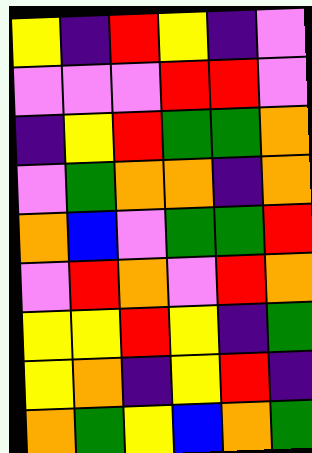[["yellow", "indigo", "red", "yellow", "indigo", "violet"], ["violet", "violet", "violet", "red", "red", "violet"], ["indigo", "yellow", "red", "green", "green", "orange"], ["violet", "green", "orange", "orange", "indigo", "orange"], ["orange", "blue", "violet", "green", "green", "red"], ["violet", "red", "orange", "violet", "red", "orange"], ["yellow", "yellow", "red", "yellow", "indigo", "green"], ["yellow", "orange", "indigo", "yellow", "red", "indigo"], ["orange", "green", "yellow", "blue", "orange", "green"]]